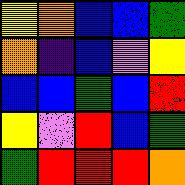[["yellow", "orange", "blue", "blue", "green"], ["orange", "indigo", "blue", "violet", "yellow"], ["blue", "blue", "green", "blue", "red"], ["yellow", "violet", "red", "blue", "green"], ["green", "red", "red", "red", "orange"]]